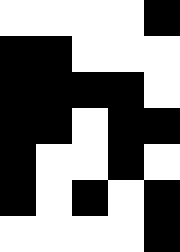[["white", "white", "white", "white", "black"], ["black", "black", "white", "white", "white"], ["black", "black", "black", "black", "white"], ["black", "black", "white", "black", "black"], ["black", "white", "white", "black", "white"], ["black", "white", "black", "white", "black"], ["white", "white", "white", "white", "black"]]